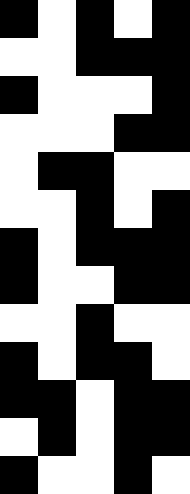[["black", "white", "black", "white", "black"], ["white", "white", "black", "black", "black"], ["black", "white", "white", "white", "black"], ["white", "white", "white", "black", "black"], ["white", "black", "black", "white", "white"], ["white", "white", "black", "white", "black"], ["black", "white", "black", "black", "black"], ["black", "white", "white", "black", "black"], ["white", "white", "black", "white", "white"], ["black", "white", "black", "black", "white"], ["black", "black", "white", "black", "black"], ["white", "black", "white", "black", "black"], ["black", "white", "white", "black", "white"]]